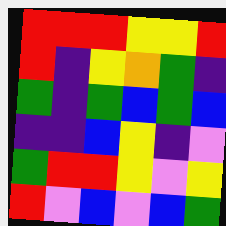[["red", "red", "red", "yellow", "yellow", "red"], ["red", "indigo", "yellow", "orange", "green", "indigo"], ["green", "indigo", "green", "blue", "green", "blue"], ["indigo", "indigo", "blue", "yellow", "indigo", "violet"], ["green", "red", "red", "yellow", "violet", "yellow"], ["red", "violet", "blue", "violet", "blue", "green"]]